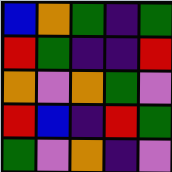[["blue", "orange", "green", "indigo", "green"], ["red", "green", "indigo", "indigo", "red"], ["orange", "violet", "orange", "green", "violet"], ["red", "blue", "indigo", "red", "green"], ["green", "violet", "orange", "indigo", "violet"]]